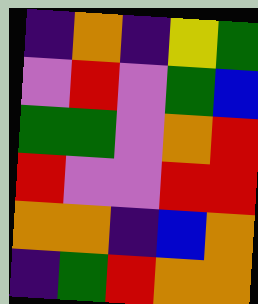[["indigo", "orange", "indigo", "yellow", "green"], ["violet", "red", "violet", "green", "blue"], ["green", "green", "violet", "orange", "red"], ["red", "violet", "violet", "red", "red"], ["orange", "orange", "indigo", "blue", "orange"], ["indigo", "green", "red", "orange", "orange"]]